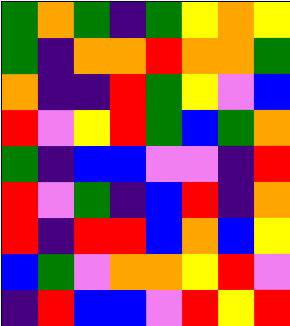[["green", "orange", "green", "indigo", "green", "yellow", "orange", "yellow"], ["green", "indigo", "orange", "orange", "red", "orange", "orange", "green"], ["orange", "indigo", "indigo", "red", "green", "yellow", "violet", "blue"], ["red", "violet", "yellow", "red", "green", "blue", "green", "orange"], ["green", "indigo", "blue", "blue", "violet", "violet", "indigo", "red"], ["red", "violet", "green", "indigo", "blue", "red", "indigo", "orange"], ["red", "indigo", "red", "red", "blue", "orange", "blue", "yellow"], ["blue", "green", "violet", "orange", "orange", "yellow", "red", "violet"], ["indigo", "red", "blue", "blue", "violet", "red", "yellow", "red"]]